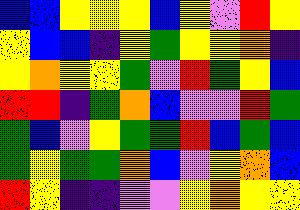[["blue", "blue", "yellow", "yellow", "yellow", "blue", "yellow", "violet", "red", "yellow"], ["yellow", "blue", "blue", "indigo", "yellow", "green", "yellow", "yellow", "orange", "indigo"], ["yellow", "orange", "yellow", "yellow", "green", "violet", "red", "green", "yellow", "blue"], ["red", "red", "indigo", "green", "orange", "blue", "violet", "violet", "red", "green"], ["green", "blue", "violet", "yellow", "green", "green", "red", "blue", "green", "blue"], ["green", "yellow", "green", "green", "orange", "blue", "violet", "yellow", "orange", "blue"], ["red", "yellow", "indigo", "indigo", "violet", "violet", "yellow", "orange", "yellow", "yellow"]]